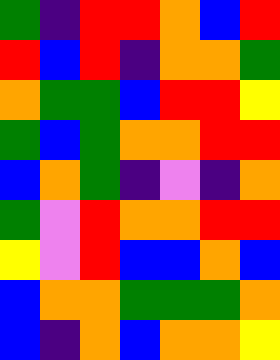[["green", "indigo", "red", "red", "orange", "blue", "red"], ["red", "blue", "red", "indigo", "orange", "orange", "green"], ["orange", "green", "green", "blue", "red", "red", "yellow"], ["green", "blue", "green", "orange", "orange", "red", "red"], ["blue", "orange", "green", "indigo", "violet", "indigo", "orange"], ["green", "violet", "red", "orange", "orange", "red", "red"], ["yellow", "violet", "red", "blue", "blue", "orange", "blue"], ["blue", "orange", "orange", "green", "green", "green", "orange"], ["blue", "indigo", "orange", "blue", "orange", "orange", "yellow"]]